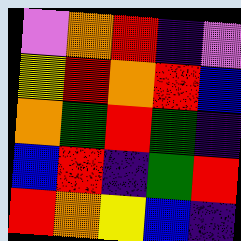[["violet", "orange", "red", "indigo", "violet"], ["yellow", "red", "orange", "red", "blue"], ["orange", "green", "red", "green", "indigo"], ["blue", "red", "indigo", "green", "red"], ["red", "orange", "yellow", "blue", "indigo"]]